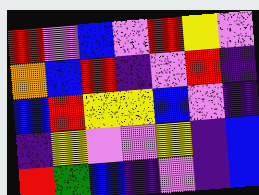[["red", "violet", "blue", "violet", "red", "yellow", "violet"], ["orange", "blue", "red", "indigo", "violet", "red", "indigo"], ["blue", "red", "yellow", "yellow", "blue", "violet", "indigo"], ["indigo", "yellow", "violet", "violet", "yellow", "indigo", "blue"], ["red", "green", "blue", "indigo", "violet", "indigo", "blue"]]